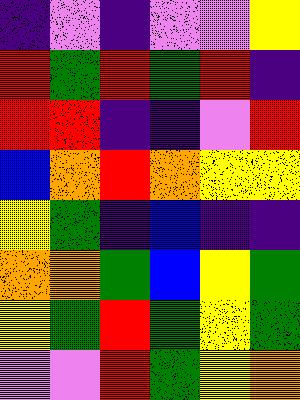[["indigo", "violet", "indigo", "violet", "violet", "yellow"], ["red", "green", "red", "green", "red", "indigo"], ["red", "red", "indigo", "indigo", "violet", "red"], ["blue", "orange", "red", "orange", "yellow", "yellow"], ["yellow", "green", "indigo", "blue", "indigo", "indigo"], ["orange", "orange", "green", "blue", "yellow", "green"], ["yellow", "green", "red", "green", "yellow", "green"], ["violet", "violet", "red", "green", "yellow", "orange"]]